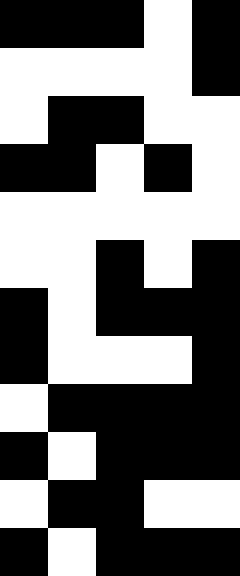[["black", "black", "black", "white", "black"], ["white", "white", "white", "white", "black"], ["white", "black", "black", "white", "white"], ["black", "black", "white", "black", "white"], ["white", "white", "white", "white", "white"], ["white", "white", "black", "white", "black"], ["black", "white", "black", "black", "black"], ["black", "white", "white", "white", "black"], ["white", "black", "black", "black", "black"], ["black", "white", "black", "black", "black"], ["white", "black", "black", "white", "white"], ["black", "white", "black", "black", "black"]]